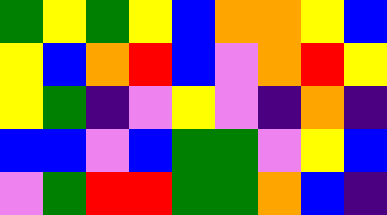[["green", "yellow", "green", "yellow", "blue", "orange", "orange", "yellow", "blue"], ["yellow", "blue", "orange", "red", "blue", "violet", "orange", "red", "yellow"], ["yellow", "green", "indigo", "violet", "yellow", "violet", "indigo", "orange", "indigo"], ["blue", "blue", "violet", "blue", "green", "green", "violet", "yellow", "blue"], ["violet", "green", "red", "red", "green", "green", "orange", "blue", "indigo"]]